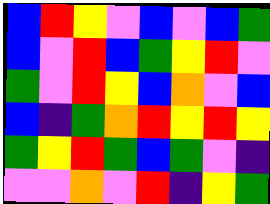[["blue", "red", "yellow", "violet", "blue", "violet", "blue", "green"], ["blue", "violet", "red", "blue", "green", "yellow", "red", "violet"], ["green", "violet", "red", "yellow", "blue", "orange", "violet", "blue"], ["blue", "indigo", "green", "orange", "red", "yellow", "red", "yellow"], ["green", "yellow", "red", "green", "blue", "green", "violet", "indigo"], ["violet", "violet", "orange", "violet", "red", "indigo", "yellow", "green"]]